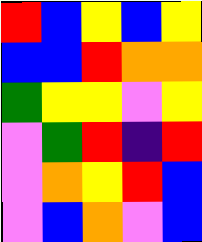[["red", "blue", "yellow", "blue", "yellow"], ["blue", "blue", "red", "orange", "orange"], ["green", "yellow", "yellow", "violet", "yellow"], ["violet", "green", "red", "indigo", "red"], ["violet", "orange", "yellow", "red", "blue"], ["violet", "blue", "orange", "violet", "blue"]]